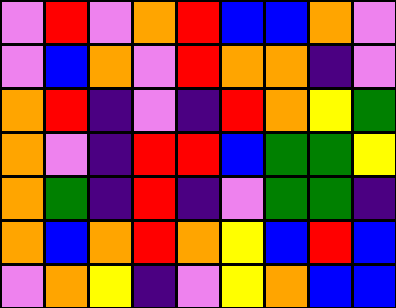[["violet", "red", "violet", "orange", "red", "blue", "blue", "orange", "violet"], ["violet", "blue", "orange", "violet", "red", "orange", "orange", "indigo", "violet"], ["orange", "red", "indigo", "violet", "indigo", "red", "orange", "yellow", "green"], ["orange", "violet", "indigo", "red", "red", "blue", "green", "green", "yellow"], ["orange", "green", "indigo", "red", "indigo", "violet", "green", "green", "indigo"], ["orange", "blue", "orange", "red", "orange", "yellow", "blue", "red", "blue"], ["violet", "orange", "yellow", "indigo", "violet", "yellow", "orange", "blue", "blue"]]